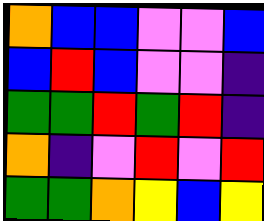[["orange", "blue", "blue", "violet", "violet", "blue"], ["blue", "red", "blue", "violet", "violet", "indigo"], ["green", "green", "red", "green", "red", "indigo"], ["orange", "indigo", "violet", "red", "violet", "red"], ["green", "green", "orange", "yellow", "blue", "yellow"]]